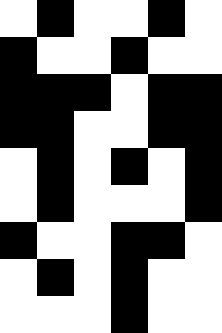[["white", "black", "white", "white", "black", "white"], ["black", "white", "white", "black", "white", "white"], ["black", "black", "black", "white", "black", "black"], ["black", "black", "white", "white", "black", "black"], ["white", "black", "white", "black", "white", "black"], ["white", "black", "white", "white", "white", "black"], ["black", "white", "white", "black", "black", "white"], ["white", "black", "white", "black", "white", "white"], ["white", "white", "white", "black", "white", "white"]]